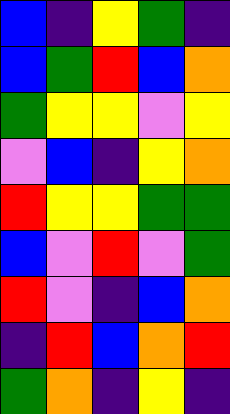[["blue", "indigo", "yellow", "green", "indigo"], ["blue", "green", "red", "blue", "orange"], ["green", "yellow", "yellow", "violet", "yellow"], ["violet", "blue", "indigo", "yellow", "orange"], ["red", "yellow", "yellow", "green", "green"], ["blue", "violet", "red", "violet", "green"], ["red", "violet", "indigo", "blue", "orange"], ["indigo", "red", "blue", "orange", "red"], ["green", "orange", "indigo", "yellow", "indigo"]]